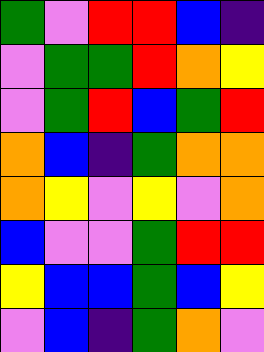[["green", "violet", "red", "red", "blue", "indigo"], ["violet", "green", "green", "red", "orange", "yellow"], ["violet", "green", "red", "blue", "green", "red"], ["orange", "blue", "indigo", "green", "orange", "orange"], ["orange", "yellow", "violet", "yellow", "violet", "orange"], ["blue", "violet", "violet", "green", "red", "red"], ["yellow", "blue", "blue", "green", "blue", "yellow"], ["violet", "blue", "indigo", "green", "orange", "violet"]]